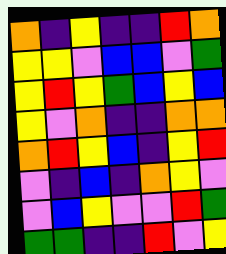[["orange", "indigo", "yellow", "indigo", "indigo", "red", "orange"], ["yellow", "yellow", "violet", "blue", "blue", "violet", "green"], ["yellow", "red", "yellow", "green", "blue", "yellow", "blue"], ["yellow", "violet", "orange", "indigo", "indigo", "orange", "orange"], ["orange", "red", "yellow", "blue", "indigo", "yellow", "red"], ["violet", "indigo", "blue", "indigo", "orange", "yellow", "violet"], ["violet", "blue", "yellow", "violet", "violet", "red", "green"], ["green", "green", "indigo", "indigo", "red", "violet", "yellow"]]